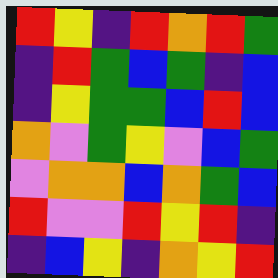[["red", "yellow", "indigo", "red", "orange", "red", "green"], ["indigo", "red", "green", "blue", "green", "indigo", "blue"], ["indigo", "yellow", "green", "green", "blue", "red", "blue"], ["orange", "violet", "green", "yellow", "violet", "blue", "green"], ["violet", "orange", "orange", "blue", "orange", "green", "blue"], ["red", "violet", "violet", "red", "yellow", "red", "indigo"], ["indigo", "blue", "yellow", "indigo", "orange", "yellow", "red"]]